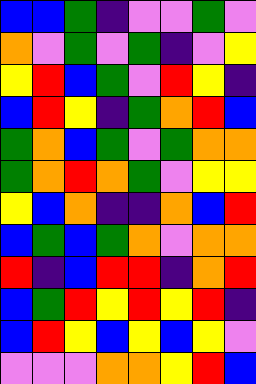[["blue", "blue", "green", "indigo", "violet", "violet", "green", "violet"], ["orange", "violet", "green", "violet", "green", "indigo", "violet", "yellow"], ["yellow", "red", "blue", "green", "violet", "red", "yellow", "indigo"], ["blue", "red", "yellow", "indigo", "green", "orange", "red", "blue"], ["green", "orange", "blue", "green", "violet", "green", "orange", "orange"], ["green", "orange", "red", "orange", "green", "violet", "yellow", "yellow"], ["yellow", "blue", "orange", "indigo", "indigo", "orange", "blue", "red"], ["blue", "green", "blue", "green", "orange", "violet", "orange", "orange"], ["red", "indigo", "blue", "red", "red", "indigo", "orange", "red"], ["blue", "green", "red", "yellow", "red", "yellow", "red", "indigo"], ["blue", "red", "yellow", "blue", "yellow", "blue", "yellow", "violet"], ["violet", "violet", "violet", "orange", "orange", "yellow", "red", "blue"]]